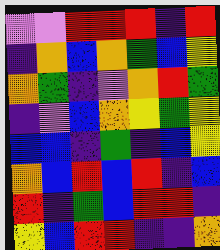[["violet", "violet", "red", "red", "red", "indigo", "red"], ["indigo", "orange", "blue", "orange", "green", "blue", "yellow"], ["orange", "green", "indigo", "violet", "orange", "red", "green"], ["indigo", "violet", "blue", "orange", "yellow", "green", "yellow"], ["blue", "blue", "indigo", "green", "indigo", "blue", "yellow"], ["orange", "blue", "red", "blue", "red", "indigo", "blue"], ["red", "indigo", "green", "blue", "red", "red", "indigo"], ["yellow", "blue", "red", "red", "indigo", "indigo", "orange"]]